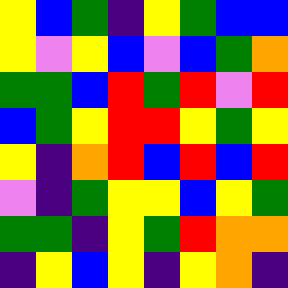[["yellow", "blue", "green", "indigo", "yellow", "green", "blue", "blue"], ["yellow", "violet", "yellow", "blue", "violet", "blue", "green", "orange"], ["green", "green", "blue", "red", "green", "red", "violet", "red"], ["blue", "green", "yellow", "red", "red", "yellow", "green", "yellow"], ["yellow", "indigo", "orange", "red", "blue", "red", "blue", "red"], ["violet", "indigo", "green", "yellow", "yellow", "blue", "yellow", "green"], ["green", "green", "indigo", "yellow", "green", "red", "orange", "orange"], ["indigo", "yellow", "blue", "yellow", "indigo", "yellow", "orange", "indigo"]]